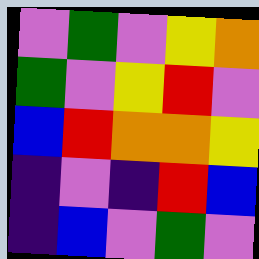[["violet", "green", "violet", "yellow", "orange"], ["green", "violet", "yellow", "red", "violet"], ["blue", "red", "orange", "orange", "yellow"], ["indigo", "violet", "indigo", "red", "blue"], ["indigo", "blue", "violet", "green", "violet"]]